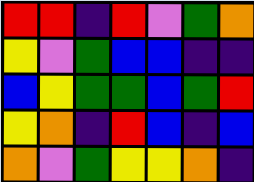[["red", "red", "indigo", "red", "violet", "green", "orange"], ["yellow", "violet", "green", "blue", "blue", "indigo", "indigo"], ["blue", "yellow", "green", "green", "blue", "green", "red"], ["yellow", "orange", "indigo", "red", "blue", "indigo", "blue"], ["orange", "violet", "green", "yellow", "yellow", "orange", "indigo"]]